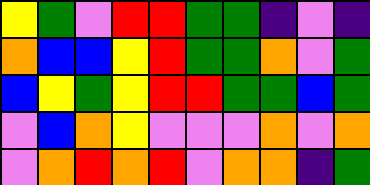[["yellow", "green", "violet", "red", "red", "green", "green", "indigo", "violet", "indigo"], ["orange", "blue", "blue", "yellow", "red", "green", "green", "orange", "violet", "green"], ["blue", "yellow", "green", "yellow", "red", "red", "green", "green", "blue", "green"], ["violet", "blue", "orange", "yellow", "violet", "violet", "violet", "orange", "violet", "orange"], ["violet", "orange", "red", "orange", "red", "violet", "orange", "orange", "indigo", "green"]]